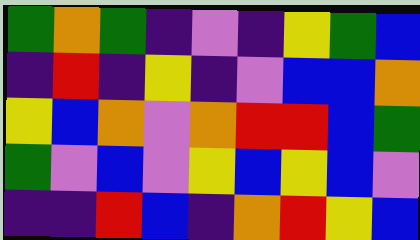[["green", "orange", "green", "indigo", "violet", "indigo", "yellow", "green", "blue"], ["indigo", "red", "indigo", "yellow", "indigo", "violet", "blue", "blue", "orange"], ["yellow", "blue", "orange", "violet", "orange", "red", "red", "blue", "green"], ["green", "violet", "blue", "violet", "yellow", "blue", "yellow", "blue", "violet"], ["indigo", "indigo", "red", "blue", "indigo", "orange", "red", "yellow", "blue"]]